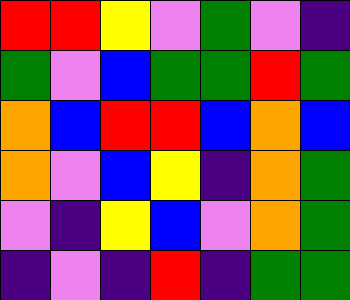[["red", "red", "yellow", "violet", "green", "violet", "indigo"], ["green", "violet", "blue", "green", "green", "red", "green"], ["orange", "blue", "red", "red", "blue", "orange", "blue"], ["orange", "violet", "blue", "yellow", "indigo", "orange", "green"], ["violet", "indigo", "yellow", "blue", "violet", "orange", "green"], ["indigo", "violet", "indigo", "red", "indigo", "green", "green"]]